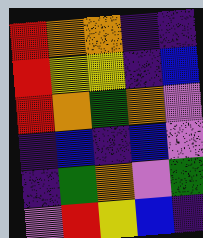[["red", "orange", "orange", "indigo", "indigo"], ["red", "yellow", "yellow", "indigo", "blue"], ["red", "orange", "green", "orange", "violet"], ["indigo", "blue", "indigo", "blue", "violet"], ["indigo", "green", "orange", "violet", "green"], ["violet", "red", "yellow", "blue", "indigo"]]